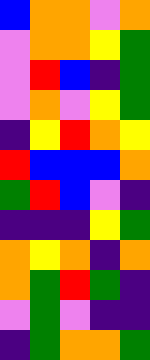[["blue", "orange", "orange", "violet", "orange"], ["violet", "orange", "orange", "yellow", "green"], ["violet", "red", "blue", "indigo", "green"], ["violet", "orange", "violet", "yellow", "green"], ["indigo", "yellow", "red", "orange", "yellow"], ["red", "blue", "blue", "blue", "orange"], ["green", "red", "blue", "violet", "indigo"], ["indigo", "indigo", "indigo", "yellow", "green"], ["orange", "yellow", "orange", "indigo", "orange"], ["orange", "green", "red", "green", "indigo"], ["violet", "green", "violet", "indigo", "indigo"], ["indigo", "green", "orange", "orange", "green"]]